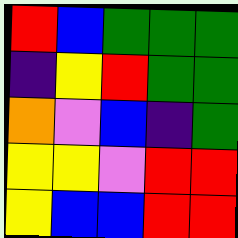[["red", "blue", "green", "green", "green"], ["indigo", "yellow", "red", "green", "green"], ["orange", "violet", "blue", "indigo", "green"], ["yellow", "yellow", "violet", "red", "red"], ["yellow", "blue", "blue", "red", "red"]]